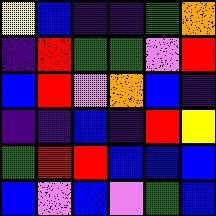[["yellow", "blue", "indigo", "indigo", "green", "orange"], ["indigo", "red", "green", "green", "violet", "red"], ["blue", "red", "violet", "orange", "blue", "indigo"], ["indigo", "indigo", "blue", "indigo", "red", "yellow"], ["green", "red", "red", "blue", "blue", "blue"], ["blue", "violet", "blue", "violet", "green", "blue"]]